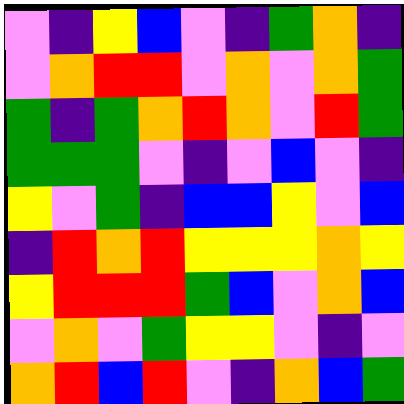[["violet", "indigo", "yellow", "blue", "violet", "indigo", "green", "orange", "indigo"], ["violet", "orange", "red", "red", "violet", "orange", "violet", "orange", "green"], ["green", "indigo", "green", "orange", "red", "orange", "violet", "red", "green"], ["green", "green", "green", "violet", "indigo", "violet", "blue", "violet", "indigo"], ["yellow", "violet", "green", "indigo", "blue", "blue", "yellow", "violet", "blue"], ["indigo", "red", "orange", "red", "yellow", "yellow", "yellow", "orange", "yellow"], ["yellow", "red", "red", "red", "green", "blue", "violet", "orange", "blue"], ["violet", "orange", "violet", "green", "yellow", "yellow", "violet", "indigo", "violet"], ["orange", "red", "blue", "red", "violet", "indigo", "orange", "blue", "green"]]